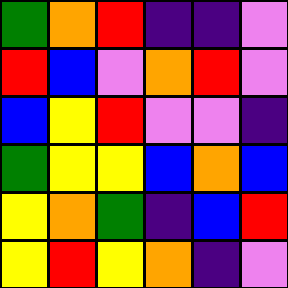[["green", "orange", "red", "indigo", "indigo", "violet"], ["red", "blue", "violet", "orange", "red", "violet"], ["blue", "yellow", "red", "violet", "violet", "indigo"], ["green", "yellow", "yellow", "blue", "orange", "blue"], ["yellow", "orange", "green", "indigo", "blue", "red"], ["yellow", "red", "yellow", "orange", "indigo", "violet"]]